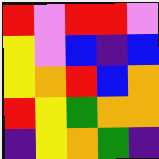[["red", "violet", "red", "red", "violet"], ["yellow", "violet", "blue", "indigo", "blue"], ["yellow", "orange", "red", "blue", "orange"], ["red", "yellow", "green", "orange", "orange"], ["indigo", "yellow", "orange", "green", "indigo"]]